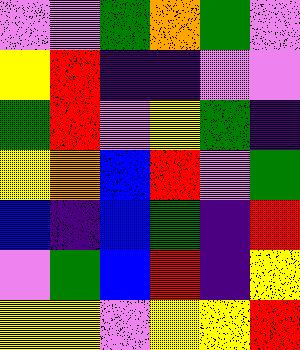[["violet", "violet", "green", "orange", "green", "violet"], ["yellow", "red", "indigo", "indigo", "violet", "violet"], ["green", "red", "violet", "yellow", "green", "indigo"], ["yellow", "orange", "blue", "red", "violet", "green"], ["blue", "indigo", "blue", "green", "indigo", "red"], ["violet", "green", "blue", "red", "indigo", "yellow"], ["yellow", "yellow", "violet", "yellow", "yellow", "red"]]